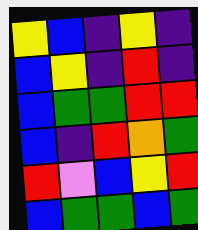[["yellow", "blue", "indigo", "yellow", "indigo"], ["blue", "yellow", "indigo", "red", "indigo"], ["blue", "green", "green", "red", "red"], ["blue", "indigo", "red", "orange", "green"], ["red", "violet", "blue", "yellow", "red"], ["blue", "green", "green", "blue", "green"]]